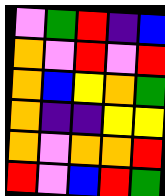[["violet", "green", "red", "indigo", "blue"], ["orange", "violet", "red", "violet", "red"], ["orange", "blue", "yellow", "orange", "green"], ["orange", "indigo", "indigo", "yellow", "yellow"], ["orange", "violet", "orange", "orange", "red"], ["red", "violet", "blue", "red", "green"]]